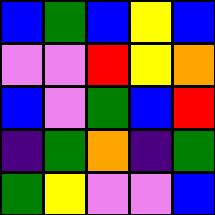[["blue", "green", "blue", "yellow", "blue"], ["violet", "violet", "red", "yellow", "orange"], ["blue", "violet", "green", "blue", "red"], ["indigo", "green", "orange", "indigo", "green"], ["green", "yellow", "violet", "violet", "blue"]]